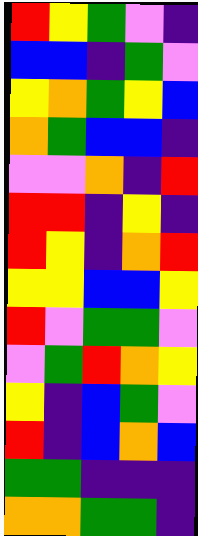[["red", "yellow", "green", "violet", "indigo"], ["blue", "blue", "indigo", "green", "violet"], ["yellow", "orange", "green", "yellow", "blue"], ["orange", "green", "blue", "blue", "indigo"], ["violet", "violet", "orange", "indigo", "red"], ["red", "red", "indigo", "yellow", "indigo"], ["red", "yellow", "indigo", "orange", "red"], ["yellow", "yellow", "blue", "blue", "yellow"], ["red", "violet", "green", "green", "violet"], ["violet", "green", "red", "orange", "yellow"], ["yellow", "indigo", "blue", "green", "violet"], ["red", "indigo", "blue", "orange", "blue"], ["green", "green", "indigo", "indigo", "indigo"], ["orange", "orange", "green", "green", "indigo"]]